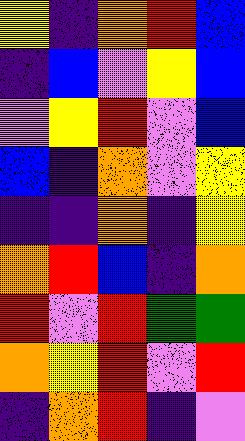[["yellow", "indigo", "orange", "red", "blue"], ["indigo", "blue", "violet", "yellow", "blue"], ["violet", "yellow", "red", "violet", "blue"], ["blue", "indigo", "orange", "violet", "yellow"], ["indigo", "indigo", "orange", "indigo", "yellow"], ["orange", "red", "blue", "indigo", "orange"], ["red", "violet", "red", "green", "green"], ["orange", "yellow", "red", "violet", "red"], ["indigo", "orange", "red", "indigo", "violet"]]